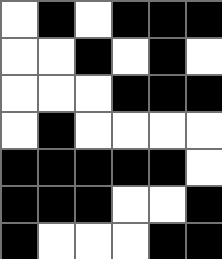[["white", "black", "white", "black", "black", "black"], ["white", "white", "black", "white", "black", "white"], ["white", "white", "white", "black", "black", "black"], ["white", "black", "white", "white", "white", "white"], ["black", "black", "black", "black", "black", "white"], ["black", "black", "black", "white", "white", "black"], ["black", "white", "white", "white", "black", "black"]]